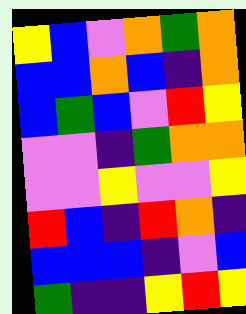[["yellow", "blue", "violet", "orange", "green", "orange"], ["blue", "blue", "orange", "blue", "indigo", "orange"], ["blue", "green", "blue", "violet", "red", "yellow"], ["violet", "violet", "indigo", "green", "orange", "orange"], ["violet", "violet", "yellow", "violet", "violet", "yellow"], ["red", "blue", "indigo", "red", "orange", "indigo"], ["blue", "blue", "blue", "indigo", "violet", "blue"], ["green", "indigo", "indigo", "yellow", "red", "yellow"]]